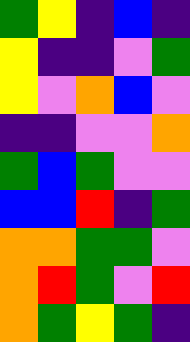[["green", "yellow", "indigo", "blue", "indigo"], ["yellow", "indigo", "indigo", "violet", "green"], ["yellow", "violet", "orange", "blue", "violet"], ["indigo", "indigo", "violet", "violet", "orange"], ["green", "blue", "green", "violet", "violet"], ["blue", "blue", "red", "indigo", "green"], ["orange", "orange", "green", "green", "violet"], ["orange", "red", "green", "violet", "red"], ["orange", "green", "yellow", "green", "indigo"]]